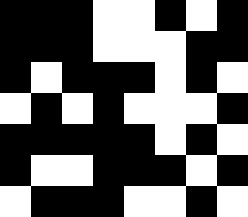[["black", "black", "black", "white", "white", "black", "white", "black"], ["black", "black", "black", "white", "white", "white", "black", "black"], ["black", "white", "black", "black", "black", "white", "black", "white"], ["white", "black", "white", "black", "white", "white", "white", "black"], ["black", "black", "black", "black", "black", "white", "black", "white"], ["black", "white", "white", "black", "black", "black", "white", "black"], ["white", "black", "black", "black", "white", "white", "black", "white"]]